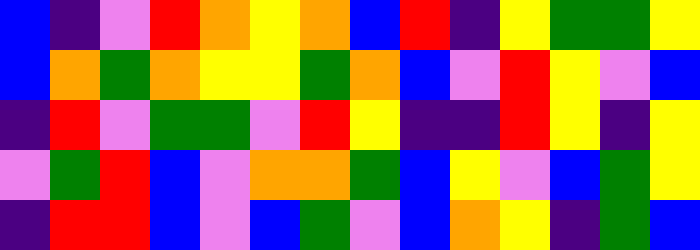[["blue", "indigo", "violet", "red", "orange", "yellow", "orange", "blue", "red", "indigo", "yellow", "green", "green", "yellow"], ["blue", "orange", "green", "orange", "yellow", "yellow", "green", "orange", "blue", "violet", "red", "yellow", "violet", "blue"], ["indigo", "red", "violet", "green", "green", "violet", "red", "yellow", "indigo", "indigo", "red", "yellow", "indigo", "yellow"], ["violet", "green", "red", "blue", "violet", "orange", "orange", "green", "blue", "yellow", "violet", "blue", "green", "yellow"], ["indigo", "red", "red", "blue", "violet", "blue", "green", "violet", "blue", "orange", "yellow", "indigo", "green", "blue"]]